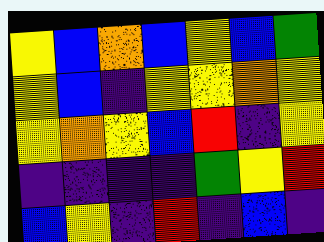[["yellow", "blue", "orange", "blue", "yellow", "blue", "green"], ["yellow", "blue", "indigo", "yellow", "yellow", "orange", "yellow"], ["yellow", "orange", "yellow", "blue", "red", "indigo", "yellow"], ["indigo", "indigo", "indigo", "indigo", "green", "yellow", "red"], ["blue", "yellow", "indigo", "red", "indigo", "blue", "indigo"]]